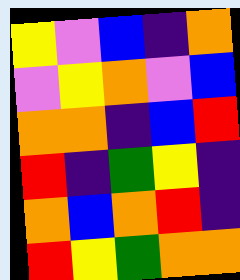[["yellow", "violet", "blue", "indigo", "orange"], ["violet", "yellow", "orange", "violet", "blue"], ["orange", "orange", "indigo", "blue", "red"], ["red", "indigo", "green", "yellow", "indigo"], ["orange", "blue", "orange", "red", "indigo"], ["red", "yellow", "green", "orange", "orange"]]